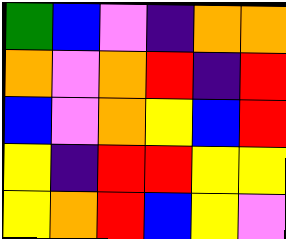[["green", "blue", "violet", "indigo", "orange", "orange"], ["orange", "violet", "orange", "red", "indigo", "red"], ["blue", "violet", "orange", "yellow", "blue", "red"], ["yellow", "indigo", "red", "red", "yellow", "yellow"], ["yellow", "orange", "red", "blue", "yellow", "violet"]]